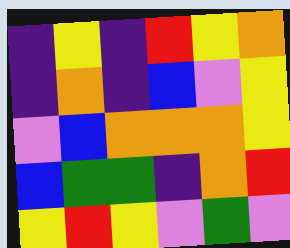[["indigo", "yellow", "indigo", "red", "yellow", "orange"], ["indigo", "orange", "indigo", "blue", "violet", "yellow"], ["violet", "blue", "orange", "orange", "orange", "yellow"], ["blue", "green", "green", "indigo", "orange", "red"], ["yellow", "red", "yellow", "violet", "green", "violet"]]